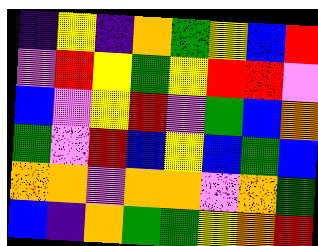[["indigo", "yellow", "indigo", "orange", "green", "yellow", "blue", "red"], ["violet", "red", "yellow", "green", "yellow", "red", "red", "violet"], ["blue", "violet", "yellow", "red", "violet", "green", "blue", "orange"], ["green", "violet", "red", "blue", "yellow", "blue", "green", "blue"], ["orange", "orange", "violet", "orange", "orange", "violet", "orange", "green"], ["blue", "indigo", "orange", "green", "green", "yellow", "orange", "red"]]